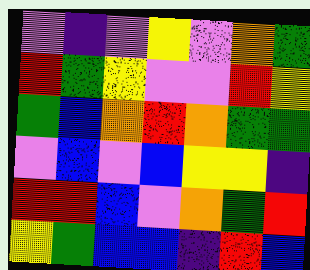[["violet", "indigo", "violet", "yellow", "violet", "orange", "green"], ["red", "green", "yellow", "violet", "violet", "red", "yellow"], ["green", "blue", "orange", "red", "orange", "green", "green"], ["violet", "blue", "violet", "blue", "yellow", "yellow", "indigo"], ["red", "red", "blue", "violet", "orange", "green", "red"], ["yellow", "green", "blue", "blue", "indigo", "red", "blue"]]